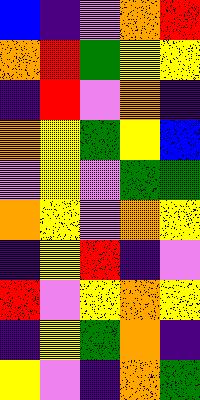[["blue", "indigo", "violet", "orange", "red"], ["orange", "red", "green", "yellow", "yellow"], ["indigo", "red", "violet", "orange", "indigo"], ["orange", "yellow", "green", "yellow", "blue"], ["violet", "yellow", "violet", "green", "green"], ["orange", "yellow", "violet", "orange", "yellow"], ["indigo", "yellow", "red", "indigo", "violet"], ["red", "violet", "yellow", "orange", "yellow"], ["indigo", "yellow", "green", "orange", "indigo"], ["yellow", "violet", "indigo", "orange", "green"]]